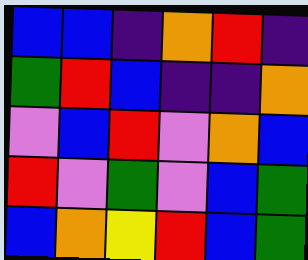[["blue", "blue", "indigo", "orange", "red", "indigo"], ["green", "red", "blue", "indigo", "indigo", "orange"], ["violet", "blue", "red", "violet", "orange", "blue"], ["red", "violet", "green", "violet", "blue", "green"], ["blue", "orange", "yellow", "red", "blue", "green"]]